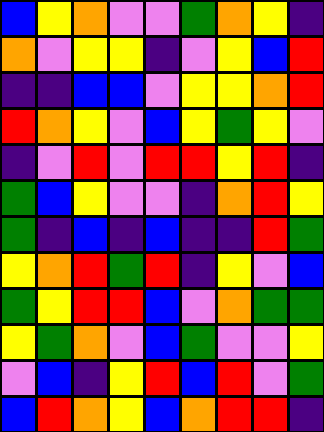[["blue", "yellow", "orange", "violet", "violet", "green", "orange", "yellow", "indigo"], ["orange", "violet", "yellow", "yellow", "indigo", "violet", "yellow", "blue", "red"], ["indigo", "indigo", "blue", "blue", "violet", "yellow", "yellow", "orange", "red"], ["red", "orange", "yellow", "violet", "blue", "yellow", "green", "yellow", "violet"], ["indigo", "violet", "red", "violet", "red", "red", "yellow", "red", "indigo"], ["green", "blue", "yellow", "violet", "violet", "indigo", "orange", "red", "yellow"], ["green", "indigo", "blue", "indigo", "blue", "indigo", "indigo", "red", "green"], ["yellow", "orange", "red", "green", "red", "indigo", "yellow", "violet", "blue"], ["green", "yellow", "red", "red", "blue", "violet", "orange", "green", "green"], ["yellow", "green", "orange", "violet", "blue", "green", "violet", "violet", "yellow"], ["violet", "blue", "indigo", "yellow", "red", "blue", "red", "violet", "green"], ["blue", "red", "orange", "yellow", "blue", "orange", "red", "red", "indigo"]]